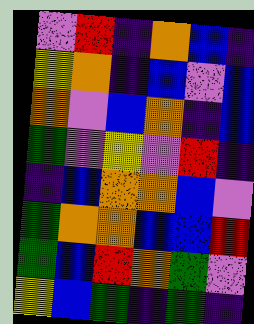[["violet", "red", "indigo", "orange", "blue", "indigo"], ["yellow", "orange", "indigo", "blue", "violet", "blue"], ["orange", "violet", "blue", "orange", "indigo", "blue"], ["green", "violet", "yellow", "violet", "red", "indigo"], ["indigo", "blue", "orange", "orange", "blue", "violet"], ["green", "orange", "orange", "blue", "blue", "red"], ["green", "blue", "red", "orange", "green", "violet"], ["yellow", "blue", "green", "indigo", "green", "indigo"]]